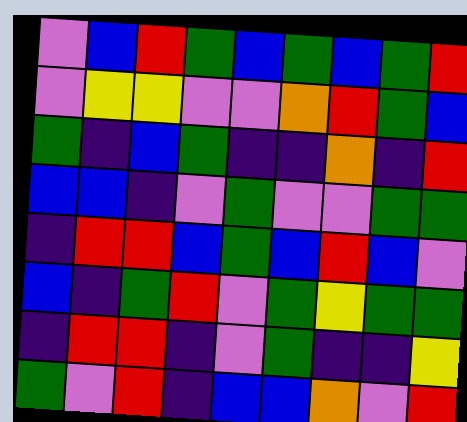[["violet", "blue", "red", "green", "blue", "green", "blue", "green", "red"], ["violet", "yellow", "yellow", "violet", "violet", "orange", "red", "green", "blue"], ["green", "indigo", "blue", "green", "indigo", "indigo", "orange", "indigo", "red"], ["blue", "blue", "indigo", "violet", "green", "violet", "violet", "green", "green"], ["indigo", "red", "red", "blue", "green", "blue", "red", "blue", "violet"], ["blue", "indigo", "green", "red", "violet", "green", "yellow", "green", "green"], ["indigo", "red", "red", "indigo", "violet", "green", "indigo", "indigo", "yellow"], ["green", "violet", "red", "indigo", "blue", "blue", "orange", "violet", "red"]]